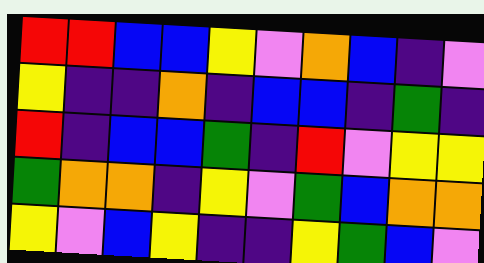[["red", "red", "blue", "blue", "yellow", "violet", "orange", "blue", "indigo", "violet"], ["yellow", "indigo", "indigo", "orange", "indigo", "blue", "blue", "indigo", "green", "indigo"], ["red", "indigo", "blue", "blue", "green", "indigo", "red", "violet", "yellow", "yellow"], ["green", "orange", "orange", "indigo", "yellow", "violet", "green", "blue", "orange", "orange"], ["yellow", "violet", "blue", "yellow", "indigo", "indigo", "yellow", "green", "blue", "violet"]]